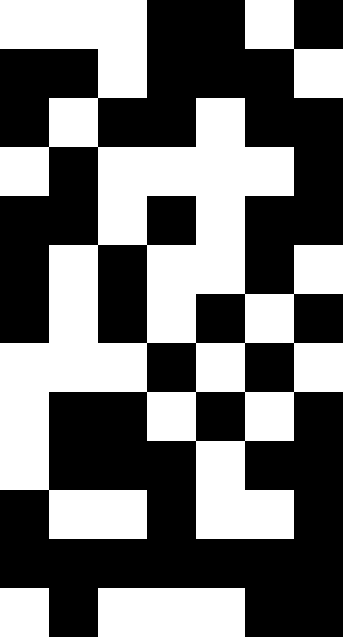[["white", "white", "white", "black", "black", "white", "black"], ["black", "black", "white", "black", "black", "black", "white"], ["black", "white", "black", "black", "white", "black", "black"], ["white", "black", "white", "white", "white", "white", "black"], ["black", "black", "white", "black", "white", "black", "black"], ["black", "white", "black", "white", "white", "black", "white"], ["black", "white", "black", "white", "black", "white", "black"], ["white", "white", "white", "black", "white", "black", "white"], ["white", "black", "black", "white", "black", "white", "black"], ["white", "black", "black", "black", "white", "black", "black"], ["black", "white", "white", "black", "white", "white", "black"], ["black", "black", "black", "black", "black", "black", "black"], ["white", "black", "white", "white", "white", "black", "black"]]